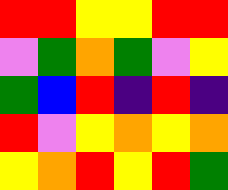[["red", "red", "yellow", "yellow", "red", "red"], ["violet", "green", "orange", "green", "violet", "yellow"], ["green", "blue", "red", "indigo", "red", "indigo"], ["red", "violet", "yellow", "orange", "yellow", "orange"], ["yellow", "orange", "red", "yellow", "red", "green"]]